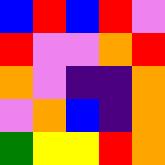[["blue", "red", "blue", "red", "violet"], ["red", "violet", "violet", "orange", "red"], ["orange", "violet", "indigo", "indigo", "orange"], ["violet", "orange", "blue", "indigo", "orange"], ["green", "yellow", "yellow", "red", "orange"]]